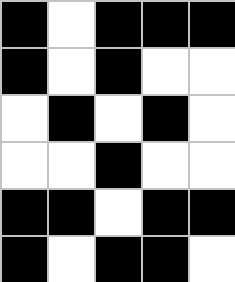[["black", "white", "black", "black", "black"], ["black", "white", "black", "white", "white"], ["white", "black", "white", "black", "white"], ["white", "white", "black", "white", "white"], ["black", "black", "white", "black", "black"], ["black", "white", "black", "black", "white"]]